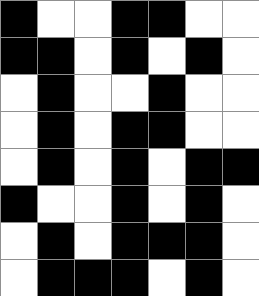[["black", "white", "white", "black", "black", "white", "white"], ["black", "black", "white", "black", "white", "black", "white"], ["white", "black", "white", "white", "black", "white", "white"], ["white", "black", "white", "black", "black", "white", "white"], ["white", "black", "white", "black", "white", "black", "black"], ["black", "white", "white", "black", "white", "black", "white"], ["white", "black", "white", "black", "black", "black", "white"], ["white", "black", "black", "black", "white", "black", "white"]]